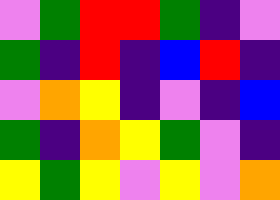[["violet", "green", "red", "red", "green", "indigo", "violet"], ["green", "indigo", "red", "indigo", "blue", "red", "indigo"], ["violet", "orange", "yellow", "indigo", "violet", "indigo", "blue"], ["green", "indigo", "orange", "yellow", "green", "violet", "indigo"], ["yellow", "green", "yellow", "violet", "yellow", "violet", "orange"]]